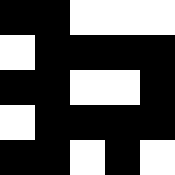[["black", "black", "white", "white", "white"], ["white", "black", "black", "black", "black"], ["black", "black", "white", "white", "black"], ["white", "black", "black", "black", "black"], ["black", "black", "white", "black", "white"]]